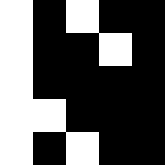[["white", "black", "white", "black", "black"], ["white", "black", "black", "white", "black"], ["white", "black", "black", "black", "black"], ["white", "white", "black", "black", "black"], ["white", "black", "white", "black", "black"]]